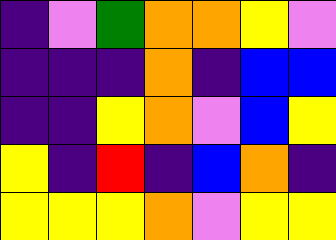[["indigo", "violet", "green", "orange", "orange", "yellow", "violet"], ["indigo", "indigo", "indigo", "orange", "indigo", "blue", "blue"], ["indigo", "indigo", "yellow", "orange", "violet", "blue", "yellow"], ["yellow", "indigo", "red", "indigo", "blue", "orange", "indigo"], ["yellow", "yellow", "yellow", "orange", "violet", "yellow", "yellow"]]